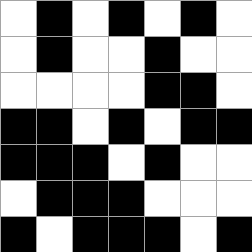[["white", "black", "white", "black", "white", "black", "white"], ["white", "black", "white", "white", "black", "white", "white"], ["white", "white", "white", "white", "black", "black", "white"], ["black", "black", "white", "black", "white", "black", "black"], ["black", "black", "black", "white", "black", "white", "white"], ["white", "black", "black", "black", "white", "white", "white"], ["black", "white", "black", "black", "black", "white", "black"]]